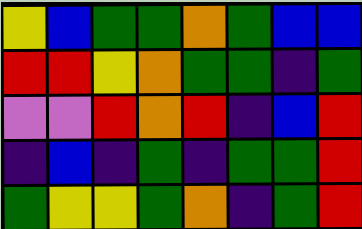[["yellow", "blue", "green", "green", "orange", "green", "blue", "blue"], ["red", "red", "yellow", "orange", "green", "green", "indigo", "green"], ["violet", "violet", "red", "orange", "red", "indigo", "blue", "red"], ["indigo", "blue", "indigo", "green", "indigo", "green", "green", "red"], ["green", "yellow", "yellow", "green", "orange", "indigo", "green", "red"]]